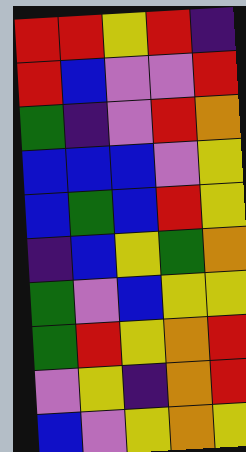[["red", "red", "yellow", "red", "indigo"], ["red", "blue", "violet", "violet", "red"], ["green", "indigo", "violet", "red", "orange"], ["blue", "blue", "blue", "violet", "yellow"], ["blue", "green", "blue", "red", "yellow"], ["indigo", "blue", "yellow", "green", "orange"], ["green", "violet", "blue", "yellow", "yellow"], ["green", "red", "yellow", "orange", "red"], ["violet", "yellow", "indigo", "orange", "red"], ["blue", "violet", "yellow", "orange", "yellow"]]